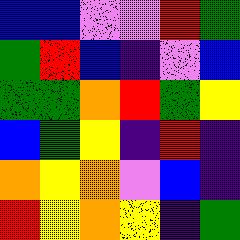[["blue", "blue", "violet", "violet", "red", "green"], ["green", "red", "blue", "indigo", "violet", "blue"], ["green", "green", "orange", "red", "green", "yellow"], ["blue", "green", "yellow", "indigo", "red", "indigo"], ["orange", "yellow", "orange", "violet", "blue", "indigo"], ["red", "yellow", "orange", "yellow", "indigo", "green"]]